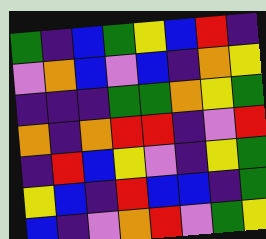[["green", "indigo", "blue", "green", "yellow", "blue", "red", "indigo"], ["violet", "orange", "blue", "violet", "blue", "indigo", "orange", "yellow"], ["indigo", "indigo", "indigo", "green", "green", "orange", "yellow", "green"], ["orange", "indigo", "orange", "red", "red", "indigo", "violet", "red"], ["indigo", "red", "blue", "yellow", "violet", "indigo", "yellow", "green"], ["yellow", "blue", "indigo", "red", "blue", "blue", "indigo", "green"], ["blue", "indigo", "violet", "orange", "red", "violet", "green", "yellow"]]